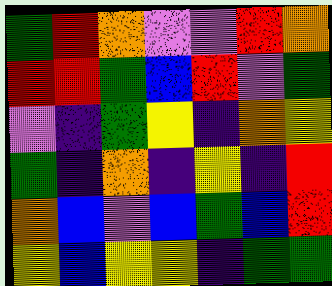[["green", "red", "orange", "violet", "violet", "red", "orange"], ["red", "red", "green", "blue", "red", "violet", "green"], ["violet", "indigo", "green", "yellow", "indigo", "orange", "yellow"], ["green", "indigo", "orange", "indigo", "yellow", "indigo", "red"], ["orange", "blue", "violet", "blue", "green", "blue", "red"], ["yellow", "blue", "yellow", "yellow", "indigo", "green", "green"]]